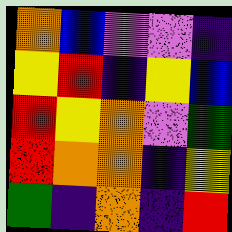[["orange", "blue", "violet", "violet", "indigo"], ["yellow", "red", "indigo", "yellow", "blue"], ["red", "yellow", "orange", "violet", "green"], ["red", "orange", "orange", "indigo", "yellow"], ["green", "indigo", "orange", "indigo", "red"]]